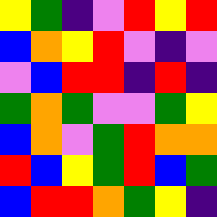[["yellow", "green", "indigo", "violet", "red", "yellow", "red"], ["blue", "orange", "yellow", "red", "violet", "indigo", "violet"], ["violet", "blue", "red", "red", "indigo", "red", "indigo"], ["green", "orange", "green", "violet", "violet", "green", "yellow"], ["blue", "orange", "violet", "green", "red", "orange", "orange"], ["red", "blue", "yellow", "green", "red", "blue", "green"], ["blue", "red", "red", "orange", "green", "yellow", "indigo"]]